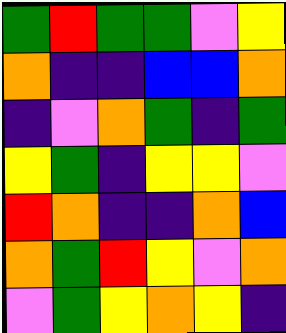[["green", "red", "green", "green", "violet", "yellow"], ["orange", "indigo", "indigo", "blue", "blue", "orange"], ["indigo", "violet", "orange", "green", "indigo", "green"], ["yellow", "green", "indigo", "yellow", "yellow", "violet"], ["red", "orange", "indigo", "indigo", "orange", "blue"], ["orange", "green", "red", "yellow", "violet", "orange"], ["violet", "green", "yellow", "orange", "yellow", "indigo"]]